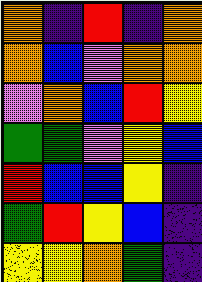[["orange", "indigo", "red", "indigo", "orange"], ["orange", "blue", "violet", "orange", "orange"], ["violet", "orange", "blue", "red", "yellow"], ["green", "green", "violet", "yellow", "blue"], ["red", "blue", "blue", "yellow", "indigo"], ["green", "red", "yellow", "blue", "indigo"], ["yellow", "yellow", "orange", "green", "indigo"]]